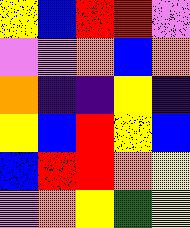[["yellow", "blue", "red", "red", "violet"], ["violet", "violet", "orange", "blue", "orange"], ["orange", "indigo", "indigo", "yellow", "indigo"], ["yellow", "blue", "red", "yellow", "blue"], ["blue", "red", "red", "orange", "yellow"], ["violet", "orange", "yellow", "green", "yellow"]]